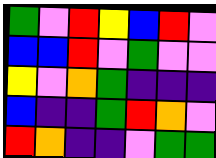[["green", "violet", "red", "yellow", "blue", "red", "violet"], ["blue", "blue", "red", "violet", "green", "violet", "violet"], ["yellow", "violet", "orange", "green", "indigo", "indigo", "indigo"], ["blue", "indigo", "indigo", "green", "red", "orange", "violet"], ["red", "orange", "indigo", "indigo", "violet", "green", "green"]]